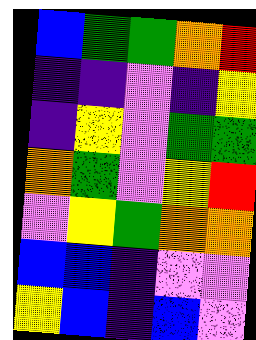[["blue", "green", "green", "orange", "red"], ["indigo", "indigo", "violet", "indigo", "yellow"], ["indigo", "yellow", "violet", "green", "green"], ["orange", "green", "violet", "yellow", "red"], ["violet", "yellow", "green", "orange", "orange"], ["blue", "blue", "indigo", "violet", "violet"], ["yellow", "blue", "indigo", "blue", "violet"]]